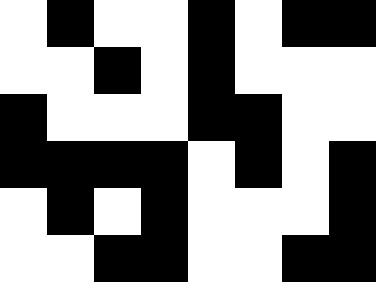[["white", "black", "white", "white", "black", "white", "black", "black"], ["white", "white", "black", "white", "black", "white", "white", "white"], ["black", "white", "white", "white", "black", "black", "white", "white"], ["black", "black", "black", "black", "white", "black", "white", "black"], ["white", "black", "white", "black", "white", "white", "white", "black"], ["white", "white", "black", "black", "white", "white", "black", "black"]]